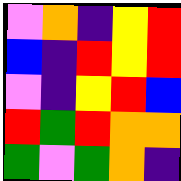[["violet", "orange", "indigo", "yellow", "red"], ["blue", "indigo", "red", "yellow", "red"], ["violet", "indigo", "yellow", "red", "blue"], ["red", "green", "red", "orange", "orange"], ["green", "violet", "green", "orange", "indigo"]]